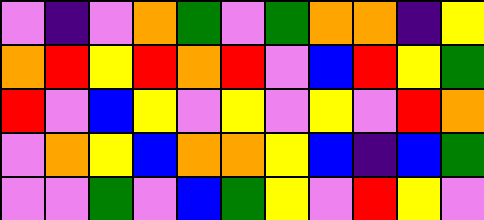[["violet", "indigo", "violet", "orange", "green", "violet", "green", "orange", "orange", "indigo", "yellow"], ["orange", "red", "yellow", "red", "orange", "red", "violet", "blue", "red", "yellow", "green"], ["red", "violet", "blue", "yellow", "violet", "yellow", "violet", "yellow", "violet", "red", "orange"], ["violet", "orange", "yellow", "blue", "orange", "orange", "yellow", "blue", "indigo", "blue", "green"], ["violet", "violet", "green", "violet", "blue", "green", "yellow", "violet", "red", "yellow", "violet"]]